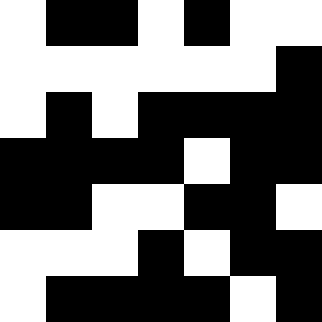[["white", "black", "black", "white", "black", "white", "white"], ["white", "white", "white", "white", "white", "white", "black"], ["white", "black", "white", "black", "black", "black", "black"], ["black", "black", "black", "black", "white", "black", "black"], ["black", "black", "white", "white", "black", "black", "white"], ["white", "white", "white", "black", "white", "black", "black"], ["white", "black", "black", "black", "black", "white", "black"]]